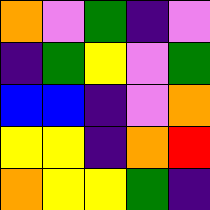[["orange", "violet", "green", "indigo", "violet"], ["indigo", "green", "yellow", "violet", "green"], ["blue", "blue", "indigo", "violet", "orange"], ["yellow", "yellow", "indigo", "orange", "red"], ["orange", "yellow", "yellow", "green", "indigo"]]